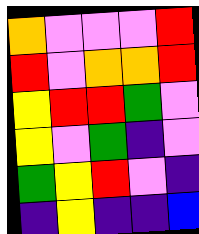[["orange", "violet", "violet", "violet", "red"], ["red", "violet", "orange", "orange", "red"], ["yellow", "red", "red", "green", "violet"], ["yellow", "violet", "green", "indigo", "violet"], ["green", "yellow", "red", "violet", "indigo"], ["indigo", "yellow", "indigo", "indigo", "blue"]]